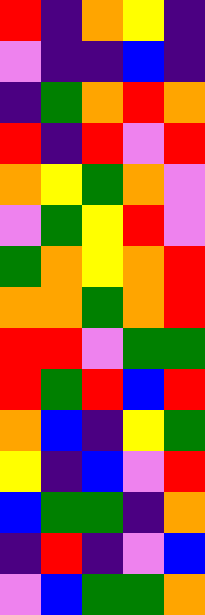[["red", "indigo", "orange", "yellow", "indigo"], ["violet", "indigo", "indigo", "blue", "indigo"], ["indigo", "green", "orange", "red", "orange"], ["red", "indigo", "red", "violet", "red"], ["orange", "yellow", "green", "orange", "violet"], ["violet", "green", "yellow", "red", "violet"], ["green", "orange", "yellow", "orange", "red"], ["orange", "orange", "green", "orange", "red"], ["red", "red", "violet", "green", "green"], ["red", "green", "red", "blue", "red"], ["orange", "blue", "indigo", "yellow", "green"], ["yellow", "indigo", "blue", "violet", "red"], ["blue", "green", "green", "indigo", "orange"], ["indigo", "red", "indigo", "violet", "blue"], ["violet", "blue", "green", "green", "orange"]]